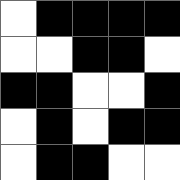[["white", "black", "black", "black", "black"], ["white", "white", "black", "black", "white"], ["black", "black", "white", "white", "black"], ["white", "black", "white", "black", "black"], ["white", "black", "black", "white", "white"]]